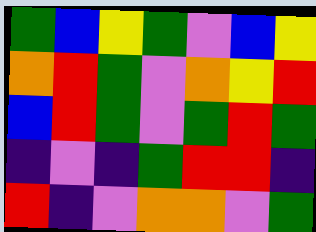[["green", "blue", "yellow", "green", "violet", "blue", "yellow"], ["orange", "red", "green", "violet", "orange", "yellow", "red"], ["blue", "red", "green", "violet", "green", "red", "green"], ["indigo", "violet", "indigo", "green", "red", "red", "indigo"], ["red", "indigo", "violet", "orange", "orange", "violet", "green"]]